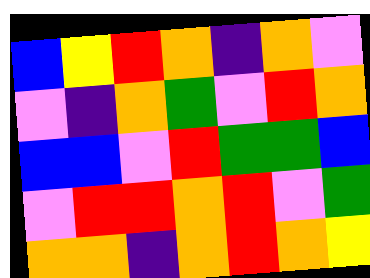[["blue", "yellow", "red", "orange", "indigo", "orange", "violet"], ["violet", "indigo", "orange", "green", "violet", "red", "orange"], ["blue", "blue", "violet", "red", "green", "green", "blue"], ["violet", "red", "red", "orange", "red", "violet", "green"], ["orange", "orange", "indigo", "orange", "red", "orange", "yellow"]]